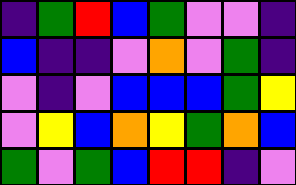[["indigo", "green", "red", "blue", "green", "violet", "violet", "indigo"], ["blue", "indigo", "indigo", "violet", "orange", "violet", "green", "indigo"], ["violet", "indigo", "violet", "blue", "blue", "blue", "green", "yellow"], ["violet", "yellow", "blue", "orange", "yellow", "green", "orange", "blue"], ["green", "violet", "green", "blue", "red", "red", "indigo", "violet"]]